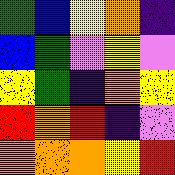[["green", "blue", "yellow", "orange", "indigo"], ["blue", "green", "violet", "yellow", "violet"], ["yellow", "green", "indigo", "orange", "yellow"], ["red", "orange", "red", "indigo", "violet"], ["orange", "orange", "orange", "yellow", "red"]]